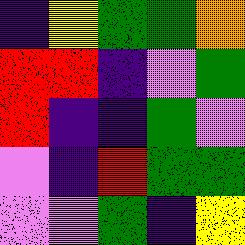[["indigo", "yellow", "green", "green", "orange"], ["red", "red", "indigo", "violet", "green"], ["red", "indigo", "indigo", "green", "violet"], ["violet", "indigo", "red", "green", "green"], ["violet", "violet", "green", "indigo", "yellow"]]